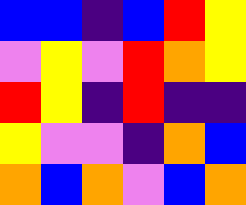[["blue", "blue", "indigo", "blue", "red", "yellow"], ["violet", "yellow", "violet", "red", "orange", "yellow"], ["red", "yellow", "indigo", "red", "indigo", "indigo"], ["yellow", "violet", "violet", "indigo", "orange", "blue"], ["orange", "blue", "orange", "violet", "blue", "orange"]]